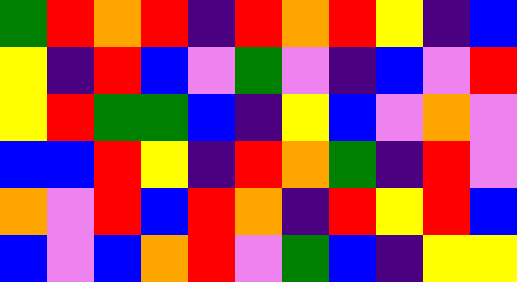[["green", "red", "orange", "red", "indigo", "red", "orange", "red", "yellow", "indigo", "blue"], ["yellow", "indigo", "red", "blue", "violet", "green", "violet", "indigo", "blue", "violet", "red"], ["yellow", "red", "green", "green", "blue", "indigo", "yellow", "blue", "violet", "orange", "violet"], ["blue", "blue", "red", "yellow", "indigo", "red", "orange", "green", "indigo", "red", "violet"], ["orange", "violet", "red", "blue", "red", "orange", "indigo", "red", "yellow", "red", "blue"], ["blue", "violet", "blue", "orange", "red", "violet", "green", "blue", "indigo", "yellow", "yellow"]]